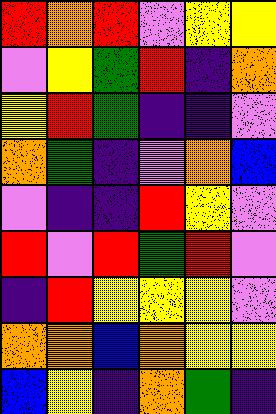[["red", "orange", "red", "violet", "yellow", "yellow"], ["violet", "yellow", "green", "red", "indigo", "orange"], ["yellow", "red", "green", "indigo", "indigo", "violet"], ["orange", "green", "indigo", "violet", "orange", "blue"], ["violet", "indigo", "indigo", "red", "yellow", "violet"], ["red", "violet", "red", "green", "red", "violet"], ["indigo", "red", "yellow", "yellow", "yellow", "violet"], ["orange", "orange", "blue", "orange", "yellow", "yellow"], ["blue", "yellow", "indigo", "orange", "green", "indigo"]]